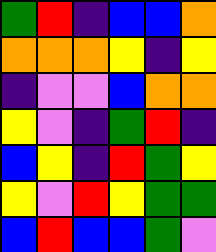[["green", "red", "indigo", "blue", "blue", "orange"], ["orange", "orange", "orange", "yellow", "indigo", "yellow"], ["indigo", "violet", "violet", "blue", "orange", "orange"], ["yellow", "violet", "indigo", "green", "red", "indigo"], ["blue", "yellow", "indigo", "red", "green", "yellow"], ["yellow", "violet", "red", "yellow", "green", "green"], ["blue", "red", "blue", "blue", "green", "violet"]]